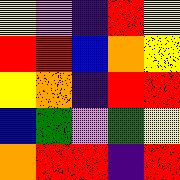[["yellow", "violet", "indigo", "red", "yellow"], ["red", "red", "blue", "orange", "yellow"], ["yellow", "orange", "indigo", "red", "red"], ["blue", "green", "violet", "green", "yellow"], ["orange", "red", "red", "indigo", "red"]]